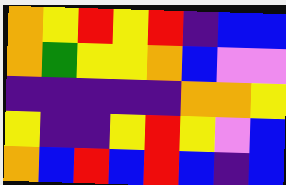[["orange", "yellow", "red", "yellow", "red", "indigo", "blue", "blue"], ["orange", "green", "yellow", "yellow", "orange", "blue", "violet", "violet"], ["indigo", "indigo", "indigo", "indigo", "indigo", "orange", "orange", "yellow"], ["yellow", "indigo", "indigo", "yellow", "red", "yellow", "violet", "blue"], ["orange", "blue", "red", "blue", "red", "blue", "indigo", "blue"]]